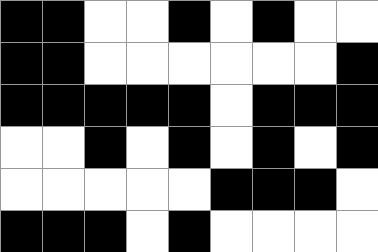[["black", "black", "white", "white", "black", "white", "black", "white", "white"], ["black", "black", "white", "white", "white", "white", "white", "white", "black"], ["black", "black", "black", "black", "black", "white", "black", "black", "black"], ["white", "white", "black", "white", "black", "white", "black", "white", "black"], ["white", "white", "white", "white", "white", "black", "black", "black", "white"], ["black", "black", "black", "white", "black", "white", "white", "white", "white"]]